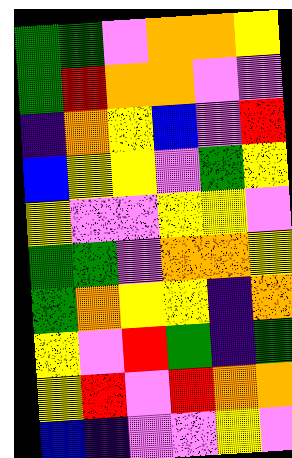[["green", "green", "violet", "orange", "orange", "yellow"], ["green", "red", "orange", "orange", "violet", "violet"], ["indigo", "orange", "yellow", "blue", "violet", "red"], ["blue", "yellow", "yellow", "violet", "green", "yellow"], ["yellow", "violet", "violet", "yellow", "yellow", "violet"], ["green", "green", "violet", "orange", "orange", "yellow"], ["green", "orange", "yellow", "yellow", "indigo", "orange"], ["yellow", "violet", "red", "green", "indigo", "green"], ["yellow", "red", "violet", "red", "orange", "orange"], ["blue", "indigo", "violet", "violet", "yellow", "violet"]]